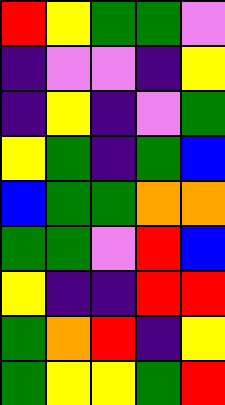[["red", "yellow", "green", "green", "violet"], ["indigo", "violet", "violet", "indigo", "yellow"], ["indigo", "yellow", "indigo", "violet", "green"], ["yellow", "green", "indigo", "green", "blue"], ["blue", "green", "green", "orange", "orange"], ["green", "green", "violet", "red", "blue"], ["yellow", "indigo", "indigo", "red", "red"], ["green", "orange", "red", "indigo", "yellow"], ["green", "yellow", "yellow", "green", "red"]]